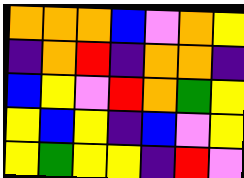[["orange", "orange", "orange", "blue", "violet", "orange", "yellow"], ["indigo", "orange", "red", "indigo", "orange", "orange", "indigo"], ["blue", "yellow", "violet", "red", "orange", "green", "yellow"], ["yellow", "blue", "yellow", "indigo", "blue", "violet", "yellow"], ["yellow", "green", "yellow", "yellow", "indigo", "red", "violet"]]